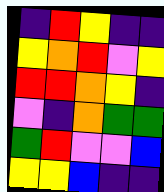[["indigo", "red", "yellow", "indigo", "indigo"], ["yellow", "orange", "red", "violet", "yellow"], ["red", "red", "orange", "yellow", "indigo"], ["violet", "indigo", "orange", "green", "green"], ["green", "red", "violet", "violet", "blue"], ["yellow", "yellow", "blue", "indigo", "indigo"]]